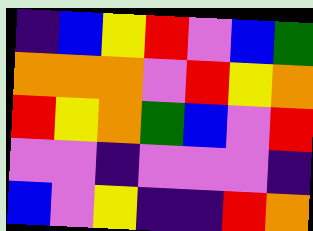[["indigo", "blue", "yellow", "red", "violet", "blue", "green"], ["orange", "orange", "orange", "violet", "red", "yellow", "orange"], ["red", "yellow", "orange", "green", "blue", "violet", "red"], ["violet", "violet", "indigo", "violet", "violet", "violet", "indigo"], ["blue", "violet", "yellow", "indigo", "indigo", "red", "orange"]]